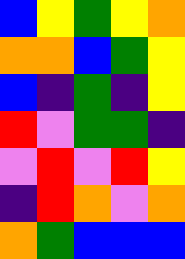[["blue", "yellow", "green", "yellow", "orange"], ["orange", "orange", "blue", "green", "yellow"], ["blue", "indigo", "green", "indigo", "yellow"], ["red", "violet", "green", "green", "indigo"], ["violet", "red", "violet", "red", "yellow"], ["indigo", "red", "orange", "violet", "orange"], ["orange", "green", "blue", "blue", "blue"]]